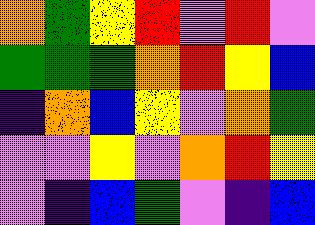[["orange", "green", "yellow", "red", "violet", "red", "violet"], ["green", "green", "green", "orange", "red", "yellow", "blue"], ["indigo", "orange", "blue", "yellow", "violet", "orange", "green"], ["violet", "violet", "yellow", "violet", "orange", "red", "yellow"], ["violet", "indigo", "blue", "green", "violet", "indigo", "blue"]]